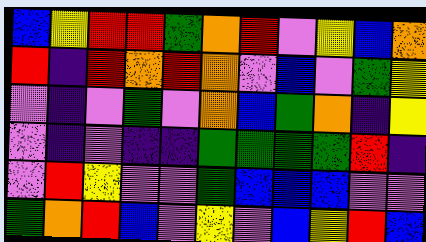[["blue", "yellow", "red", "red", "green", "orange", "red", "violet", "yellow", "blue", "orange"], ["red", "indigo", "red", "orange", "red", "orange", "violet", "blue", "violet", "green", "yellow"], ["violet", "indigo", "violet", "green", "violet", "orange", "blue", "green", "orange", "indigo", "yellow"], ["violet", "indigo", "violet", "indigo", "indigo", "green", "green", "green", "green", "red", "indigo"], ["violet", "red", "yellow", "violet", "violet", "green", "blue", "blue", "blue", "violet", "violet"], ["green", "orange", "red", "blue", "violet", "yellow", "violet", "blue", "yellow", "red", "blue"]]